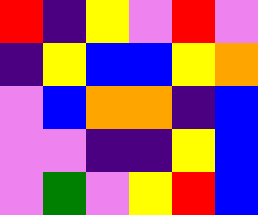[["red", "indigo", "yellow", "violet", "red", "violet"], ["indigo", "yellow", "blue", "blue", "yellow", "orange"], ["violet", "blue", "orange", "orange", "indigo", "blue"], ["violet", "violet", "indigo", "indigo", "yellow", "blue"], ["violet", "green", "violet", "yellow", "red", "blue"]]